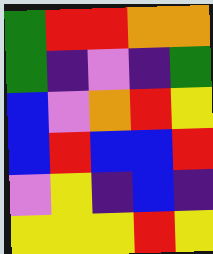[["green", "red", "red", "orange", "orange"], ["green", "indigo", "violet", "indigo", "green"], ["blue", "violet", "orange", "red", "yellow"], ["blue", "red", "blue", "blue", "red"], ["violet", "yellow", "indigo", "blue", "indigo"], ["yellow", "yellow", "yellow", "red", "yellow"]]